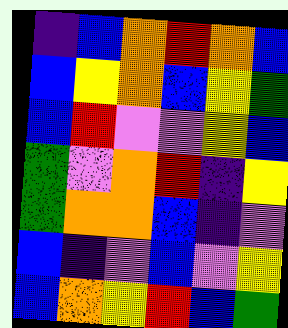[["indigo", "blue", "orange", "red", "orange", "blue"], ["blue", "yellow", "orange", "blue", "yellow", "green"], ["blue", "red", "violet", "violet", "yellow", "blue"], ["green", "violet", "orange", "red", "indigo", "yellow"], ["green", "orange", "orange", "blue", "indigo", "violet"], ["blue", "indigo", "violet", "blue", "violet", "yellow"], ["blue", "orange", "yellow", "red", "blue", "green"]]